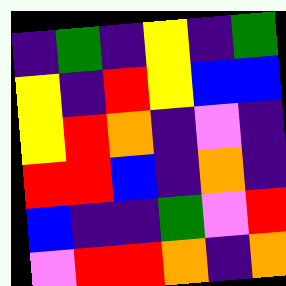[["indigo", "green", "indigo", "yellow", "indigo", "green"], ["yellow", "indigo", "red", "yellow", "blue", "blue"], ["yellow", "red", "orange", "indigo", "violet", "indigo"], ["red", "red", "blue", "indigo", "orange", "indigo"], ["blue", "indigo", "indigo", "green", "violet", "red"], ["violet", "red", "red", "orange", "indigo", "orange"]]